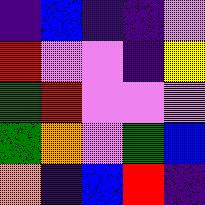[["indigo", "blue", "indigo", "indigo", "violet"], ["red", "violet", "violet", "indigo", "yellow"], ["green", "red", "violet", "violet", "violet"], ["green", "orange", "violet", "green", "blue"], ["orange", "indigo", "blue", "red", "indigo"]]